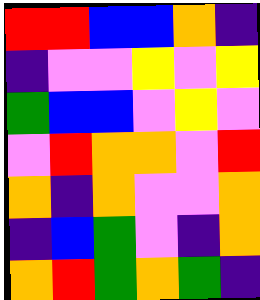[["red", "red", "blue", "blue", "orange", "indigo"], ["indigo", "violet", "violet", "yellow", "violet", "yellow"], ["green", "blue", "blue", "violet", "yellow", "violet"], ["violet", "red", "orange", "orange", "violet", "red"], ["orange", "indigo", "orange", "violet", "violet", "orange"], ["indigo", "blue", "green", "violet", "indigo", "orange"], ["orange", "red", "green", "orange", "green", "indigo"]]